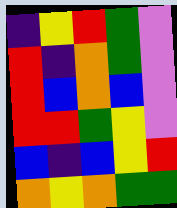[["indigo", "yellow", "red", "green", "violet"], ["red", "indigo", "orange", "green", "violet"], ["red", "blue", "orange", "blue", "violet"], ["red", "red", "green", "yellow", "violet"], ["blue", "indigo", "blue", "yellow", "red"], ["orange", "yellow", "orange", "green", "green"]]